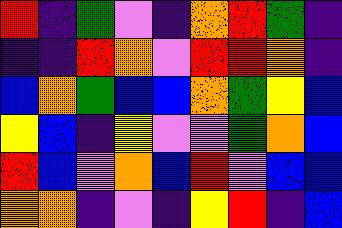[["red", "indigo", "green", "violet", "indigo", "orange", "red", "green", "indigo"], ["indigo", "indigo", "red", "orange", "violet", "red", "red", "orange", "indigo"], ["blue", "orange", "green", "blue", "blue", "orange", "green", "yellow", "blue"], ["yellow", "blue", "indigo", "yellow", "violet", "violet", "green", "orange", "blue"], ["red", "blue", "violet", "orange", "blue", "red", "violet", "blue", "blue"], ["orange", "orange", "indigo", "violet", "indigo", "yellow", "red", "indigo", "blue"]]